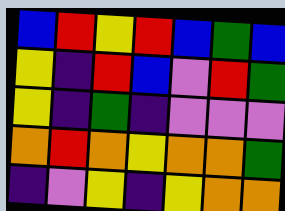[["blue", "red", "yellow", "red", "blue", "green", "blue"], ["yellow", "indigo", "red", "blue", "violet", "red", "green"], ["yellow", "indigo", "green", "indigo", "violet", "violet", "violet"], ["orange", "red", "orange", "yellow", "orange", "orange", "green"], ["indigo", "violet", "yellow", "indigo", "yellow", "orange", "orange"]]